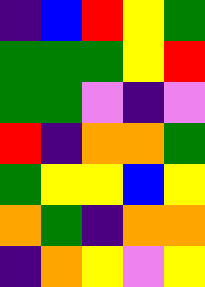[["indigo", "blue", "red", "yellow", "green"], ["green", "green", "green", "yellow", "red"], ["green", "green", "violet", "indigo", "violet"], ["red", "indigo", "orange", "orange", "green"], ["green", "yellow", "yellow", "blue", "yellow"], ["orange", "green", "indigo", "orange", "orange"], ["indigo", "orange", "yellow", "violet", "yellow"]]